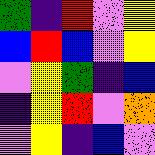[["green", "indigo", "red", "violet", "yellow"], ["blue", "red", "blue", "violet", "yellow"], ["violet", "yellow", "green", "indigo", "blue"], ["indigo", "yellow", "red", "violet", "orange"], ["violet", "yellow", "indigo", "blue", "violet"]]